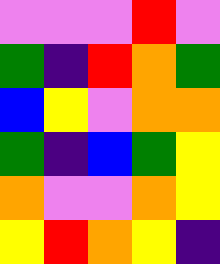[["violet", "violet", "violet", "red", "violet"], ["green", "indigo", "red", "orange", "green"], ["blue", "yellow", "violet", "orange", "orange"], ["green", "indigo", "blue", "green", "yellow"], ["orange", "violet", "violet", "orange", "yellow"], ["yellow", "red", "orange", "yellow", "indigo"]]